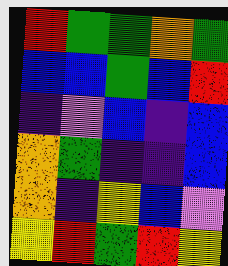[["red", "green", "green", "orange", "green"], ["blue", "blue", "green", "blue", "red"], ["indigo", "violet", "blue", "indigo", "blue"], ["orange", "green", "indigo", "indigo", "blue"], ["orange", "indigo", "yellow", "blue", "violet"], ["yellow", "red", "green", "red", "yellow"]]